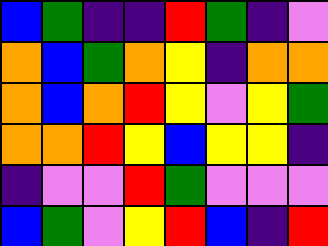[["blue", "green", "indigo", "indigo", "red", "green", "indigo", "violet"], ["orange", "blue", "green", "orange", "yellow", "indigo", "orange", "orange"], ["orange", "blue", "orange", "red", "yellow", "violet", "yellow", "green"], ["orange", "orange", "red", "yellow", "blue", "yellow", "yellow", "indigo"], ["indigo", "violet", "violet", "red", "green", "violet", "violet", "violet"], ["blue", "green", "violet", "yellow", "red", "blue", "indigo", "red"]]